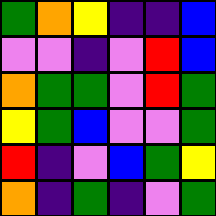[["green", "orange", "yellow", "indigo", "indigo", "blue"], ["violet", "violet", "indigo", "violet", "red", "blue"], ["orange", "green", "green", "violet", "red", "green"], ["yellow", "green", "blue", "violet", "violet", "green"], ["red", "indigo", "violet", "blue", "green", "yellow"], ["orange", "indigo", "green", "indigo", "violet", "green"]]